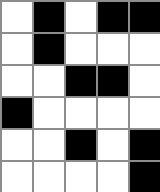[["white", "black", "white", "black", "black"], ["white", "black", "white", "white", "white"], ["white", "white", "black", "black", "white"], ["black", "white", "white", "white", "white"], ["white", "white", "black", "white", "black"], ["white", "white", "white", "white", "black"]]